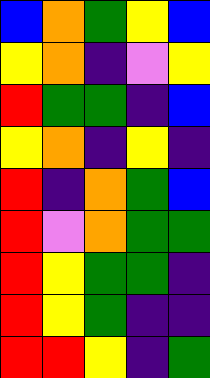[["blue", "orange", "green", "yellow", "blue"], ["yellow", "orange", "indigo", "violet", "yellow"], ["red", "green", "green", "indigo", "blue"], ["yellow", "orange", "indigo", "yellow", "indigo"], ["red", "indigo", "orange", "green", "blue"], ["red", "violet", "orange", "green", "green"], ["red", "yellow", "green", "green", "indigo"], ["red", "yellow", "green", "indigo", "indigo"], ["red", "red", "yellow", "indigo", "green"]]